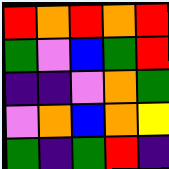[["red", "orange", "red", "orange", "red"], ["green", "violet", "blue", "green", "red"], ["indigo", "indigo", "violet", "orange", "green"], ["violet", "orange", "blue", "orange", "yellow"], ["green", "indigo", "green", "red", "indigo"]]